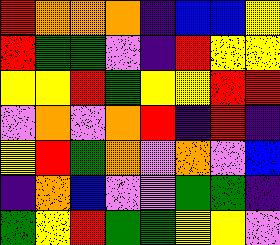[["red", "orange", "orange", "orange", "indigo", "blue", "blue", "yellow"], ["red", "green", "green", "violet", "indigo", "red", "yellow", "yellow"], ["yellow", "yellow", "red", "green", "yellow", "yellow", "red", "red"], ["violet", "orange", "violet", "orange", "red", "indigo", "red", "indigo"], ["yellow", "red", "green", "orange", "violet", "orange", "violet", "blue"], ["indigo", "orange", "blue", "violet", "violet", "green", "green", "indigo"], ["green", "yellow", "red", "green", "green", "yellow", "yellow", "violet"]]